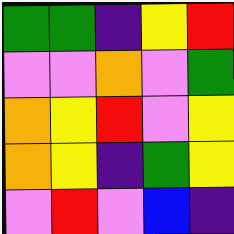[["green", "green", "indigo", "yellow", "red"], ["violet", "violet", "orange", "violet", "green"], ["orange", "yellow", "red", "violet", "yellow"], ["orange", "yellow", "indigo", "green", "yellow"], ["violet", "red", "violet", "blue", "indigo"]]